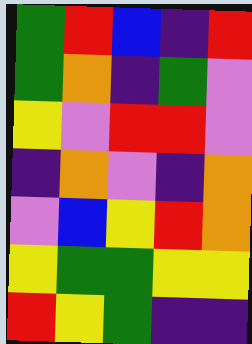[["green", "red", "blue", "indigo", "red"], ["green", "orange", "indigo", "green", "violet"], ["yellow", "violet", "red", "red", "violet"], ["indigo", "orange", "violet", "indigo", "orange"], ["violet", "blue", "yellow", "red", "orange"], ["yellow", "green", "green", "yellow", "yellow"], ["red", "yellow", "green", "indigo", "indigo"]]